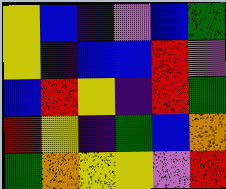[["yellow", "blue", "indigo", "violet", "blue", "green"], ["yellow", "indigo", "blue", "blue", "red", "violet"], ["blue", "red", "yellow", "indigo", "red", "green"], ["red", "yellow", "indigo", "green", "blue", "orange"], ["green", "orange", "yellow", "yellow", "violet", "red"]]